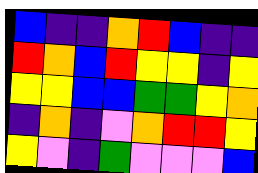[["blue", "indigo", "indigo", "orange", "red", "blue", "indigo", "indigo"], ["red", "orange", "blue", "red", "yellow", "yellow", "indigo", "yellow"], ["yellow", "yellow", "blue", "blue", "green", "green", "yellow", "orange"], ["indigo", "orange", "indigo", "violet", "orange", "red", "red", "yellow"], ["yellow", "violet", "indigo", "green", "violet", "violet", "violet", "blue"]]